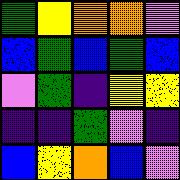[["green", "yellow", "orange", "orange", "violet"], ["blue", "green", "blue", "green", "blue"], ["violet", "green", "indigo", "yellow", "yellow"], ["indigo", "indigo", "green", "violet", "indigo"], ["blue", "yellow", "orange", "blue", "violet"]]